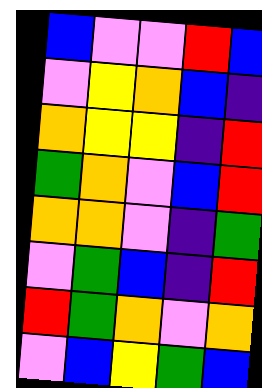[["blue", "violet", "violet", "red", "blue"], ["violet", "yellow", "orange", "blue", "indigo"], ["orange", "yellow", "yellow", "indigo", "red"], ["green", "orange", "violet", "blue", "red"], ["orange", "orange", "violet", "indigo", "green"], ["violet", "green", "blue", "indigo", "red"], ["red", "green", "orange", "violet", "orange"], ["violet", "blue", "yellow", "green", "blue"]]